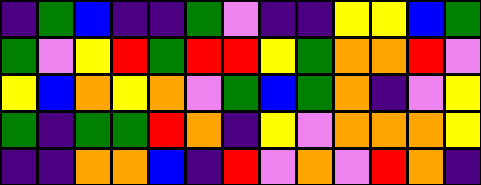[["indigo", "green", "blue", "indigo", "indigo", "green", "violet", "indigo", "indigo", "yellow", "yellow", "blue", "green"], ["green", "violet", "yellow", "red", "green", "red", "red", "yellow", "green", "orange", "orange", "red", "violet"], ["yellow", "blue", "orange", "yellow", "orange", "violet", "green", "blue", "green", "orange", "indigo", "violet", "yellow"], ["green", "indigo", "green", "green", "red", "orange", "indigo", "yellow", "violet", "orange", "orange", "orange", "yellow"], ["indigo", "indigo", "orange", "orange", "blue", "indigo", "red", "violet", "orange", "violet", "red", "orange", "indigo"]]